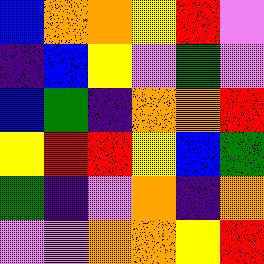[["blue", "orange", "orange", "yellow", "red", "violet"], ["indigo", "blue", "yellow", "violet", "green", "violet"], ["blue", "green", "indigo", "orange", "orange", "red"], ["yellow", "red", "red", "yellow", "blue", "green"], ["green", "indigo", "violet", "orange", "indigo", "orange"], ["violet", "violet", "orange", "orange", "yellow", "red"]]